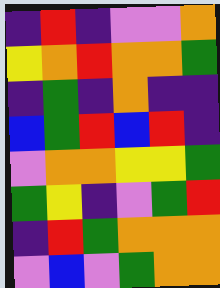[["indigo", "red", "indigo", "violet", "violet", "orange"], ["yellow", "orange", "red", "orange", "orange", "green"], ["indigo", "green", "indigo", "orange", "indigo", "indigo"], ["blue", "green", "red", "blue", "red", "indigo"], ["violet", "orange", "orange", "yellow", "yellow", "green"], ["green", "yellow", "indigo", "violet", "green", "red"], ["indigo", "red", "green", "orange", "orange", "orange"], ["violet", "blue", "violet", "green", "orange", "orange"]]